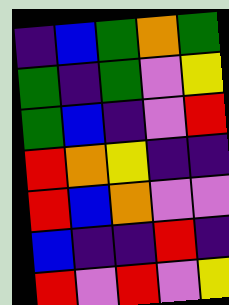[["indigo", "blue", "green", "orange", "green"], ["green", "indigo", "green", "violet", "yellow"], ["green", "blue", "indigo", "violet", "red"], ["red", "orange", "yellow", "indigo", "indigo"], ["red", "blue", "orange", "violet", "violet"], ["blue", "indigo", "indigo", "red", "indigo"], ["red", "violet", "red", "violet", "yellow"]]